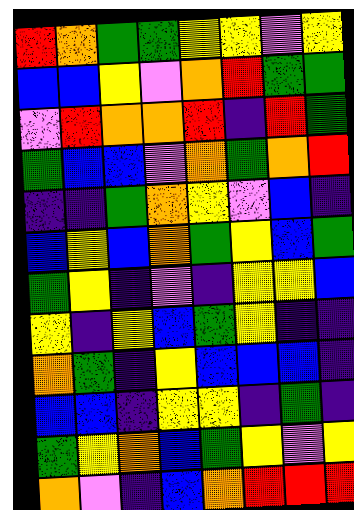[["red", "orange", "green", "green", "yellow", "yellow", "violet", "yellow"], ["blue", "blue", "yellow", "violet", "orange", "red", "green", "green"], ["violet", "red", "orange", "orange", "red", "indigo", "red", "green"], ["green", "blue", "blue", "violet", "orange", "green", "orange", "red"], ["indigo", "indigo", "green", "orange", "yellow", "violet", "blue", "indigo"], ["blue", "yellow", "blue", "orange", "green", "yellow", "blue", "green"], ["green", "yellow", "indigo", "violet", "indigo", "yellow", "yellow", "blue"], ["yellow", "indigo", "yellow", "blue", "green", "yellow", "indigo", "indigo"], ["orange", "green", "indigo", "yellow", "blue", "blue", "blue", "indigo"], ["blue", "blue", "indigo", "yellow", "yellow", "indigo", "green", "indigo"], ["green", "yellow", "orange", "blue", "green", "yellow", "violet", "yellow"], ["orange", "violet", "indigo", "blue", "orange", "red", "red", "red"]]